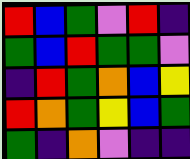[["red", "blue", "green", "violet", "red", "indigo"], ["green", "blue", "red", "green", "green", "violet"], ["indigo", "red", "green", "orange", "blue", "yellow"], ["red", "orange", "green", "yellow", "blue", "green"], ["green", "indigo", "orange", "violet", "indigo", "indigo"]]